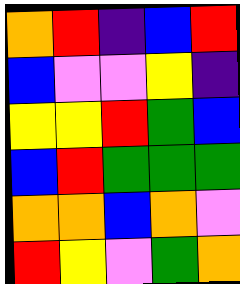[["orange", "red", "indigo", "blue", "red"], ["blue", "violet", "violet", "yellow", "indigo"], ["yellow", "yellow", "red", "green", "blue"], ["blue", "red", "green", "green", "green"], ["orange", "orange", "blue", "orange", "violet"], ["red", "yellow", "violet", "green", "orange"]]